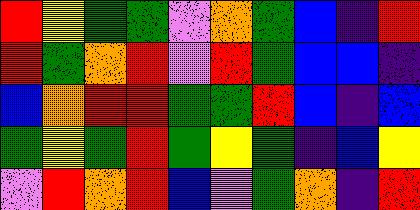[["red", "yellow", "green", "green", "violet", "orange", "green", "blue", "indigo", "red"], ["red", "green", "orange", "red", "violet", "red", "green", "blue", "blue", "indigo"], ["blue", "orange", "red", "red", "green", "green", "red", "blue", "indigo", "blue"], ["green", "yellow", "green", "red", "green", "yellow", "green", "indigo", "blue", "yellow"], ["violet", "red", "orange", "red", "blue", "violet", "green", "orange", "indigo", "red"]]